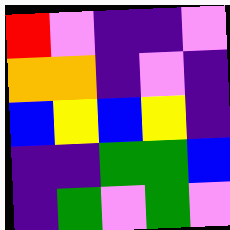[["red", "violet", "indigo", "indigo", "violet"], ["orange", "orange", "indigo", "violet", "indigo"], ["blue", "yellow", "blue", "yellow", "indigo"], ["indigo", "indigo", "green", "green", "blue"], ["indigo", "green", "violet", "green", "violet"]]